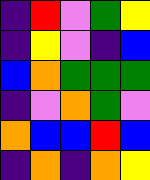[["indigo", "red", "violet", "green", "yellow"], ["indigo", "yellow", "violet", "indigo", "blue"], ["blue", "orange", "green", "green", "green"], ["indigo", "violet", "orange", "green", "violet"], ["orange", "blue", "blue", "red", "blue"], ["indigo", "orange", "indigo", "orange", "yellow"]]